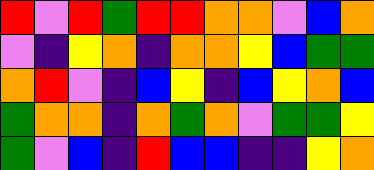[["red", "violet", "red", "green", "red", "red", "orange", "orange", "violet", "blue", "orange"], ["violet", "indigo", "yellow", "orange", "indigo", "orange", "orange", "yellow", "blue", "green", "green"], ["orange", "red", "violet", "indigo", "blue", "yellow", "indigo", "blue", "yellow", "orange", "blue"], ["green", "orange", "orange", "indigo", "orange", "green", "orange", "violet", "green", "green", "yellow"], ["green", "violet", "blue", "indigo", "red", "blue", "blue", "indigo", "indigo", "yellow", "orange"]]